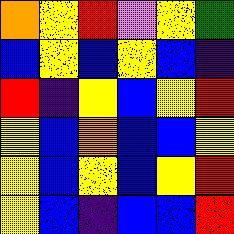[["orange", "yellow", "red", "violet", "yellow", "green"], ["blue", "yellow", "blue", "yellow", "blue", "indigo"], ["red", "indigo", "yellow", "blue", "yellow", "red"], ["yellow", "blue", "orange", "blue", "blue", "yellow"], ["yellow", "blue", "yellow", "blue", "yellow", "red"], ["yellow", "blue", "indigo", "blue", "blue", "red"]]